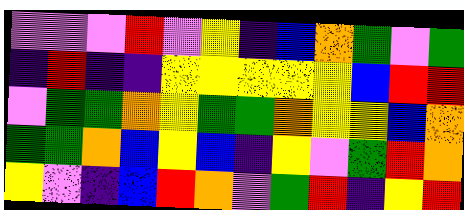[["violet", "violet", "violet", "red", "violet", "yellow", "indigo", "blue", "orange", "green", "violet", "green"], ["indigo", "red", "indigo", "indigo", "yellow", "yellow", "yellow", "yellow", "yellow", "blue", "red", "red"], ["violet", "green", "green", "orange", "yellow", "green", "green", "orange", "yellow", "yellow", "blue", "orange"], ["green", "green", "orange", "blue", "yellow", "blue", "indigo", "yellow", "violet", "green", "red", "orange"], ["yellow", "violet", "indigo", "blue", "red", "orange", "violet", "green", "red", "indigo", "yellow", "red"]]